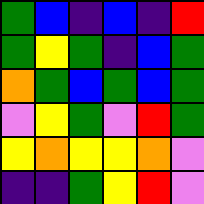[["green", "blue", "indigo", "blue", "indigo", "red"], ["green", "yellow", "green", "indigo", "blue", "green"], ["orange", "green", "blue", "green", "blue", "green"], ["violet", "yellow", "green", "violet", "red", "green"], ["yellow", "orange", "yellow", "yellow", "orange", "violet"], ["indigo", "indigo", "green", "yellow", "red", "violet"]]